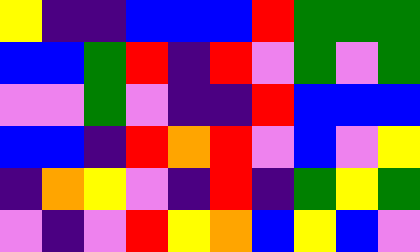[["yellow", "indigo", "indigo", "blue", "blue", "blue", "red", "green", "green", "green"], ["blue", "blue", "green", "red", "indigo", "red", "violet", "green", "violet", "green"], ["violet", "violet", "green", "violet", "indigo", "indigo", "red", "blue", "blue", "blue"], ["blue", "blue", "indigo", "red", "orange", "red", "violet", "blue", "violet", "yellow"], ["indigo", "orange", "yellow", "violet", "indigo", "red", "indigo", "green", "yellow", "green"], ["violet", "indigo", "violet", "red", "yellow", "orange", "blue", "yellow", "blue", "violet"]]